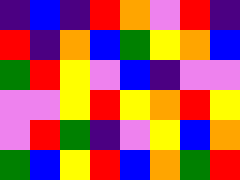[["indigo", "blue", "indigo", "red", "orange", "violet", "red", "indigo"], ["red", "indigo", "orange", "blue", "green", "yellow", "orange", "blue"], ["green", "red", "yellow", "violet", "blue", "indigo", "violet", "violet"], ["violet", "violet", "yellow", "red", "yellow", "orange", "red", "yellow"], ["violet", "red", "green", "indigo", "violet", "yellow", "blue", "orange"], ["green", "blue", "yellow", "red", "blue", "orange", "green", "red"]]